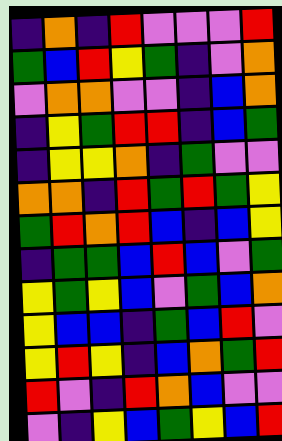[["indigo", "orange", "indigo", "red", "violet", "violet", "violet", "red"], ["green", "blue", "red", "yellow", "green", "indigo", "violet", "orange"], ["violet", "orange", "orange", "violet", "violet", "indigo", "blue", "orange"], ["indigo", "yellow", "green", "red", "red", "indigo", "blue", "green"], ["indigo", "yellow", "yellow", "orange", "indigo", "green", "violet", "violet"], ["orange", "orange", "indigo", "red", "green", "red", "green", "yellow"], ["green", "red", "orange", "red", "blue", "indigo", "blue", "yellow"], ["indigo", "green", "green", "blue", "red", "blue", "violet", "green"], ["yellow", "green", "yellow", "blue", "violet", "green", "blue", "orange"], ["yellow", "blue", "blue", "indigo", "green", "blue", "red", "violet"], ["yellow", "red", "yellow", "indigo", "blue", "orange", "green", "red"], ["red", "violet", "indigo", "red", "orange", "blue", "violet", "violet"], ["violet", "indigo", "yellow", "blue", "green", "yellow", "blue", "red"]]